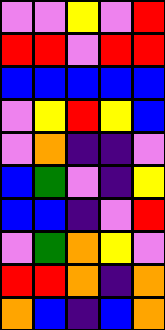[["violet", "violet", "yellow", "violet", "red"], ["red", "red", "violet", "red", "red"], ["blue", "blue", "blue", "blue", "blue"], ["violet", "yellow", "red", "yellow", "blue"], ["violet", "orange", "indigo", "indigo", "violet"], ["blue", "green", "violet", "indigo", "yellow"], ["blue", "blue", "indigo", "violet", "red"], ["violet", "green", "orange", "yellow", "violet"], ["red", "red", "orange", "indigo", "orange"], ["orange", "blue", "indigo", "blue", "orange"]]